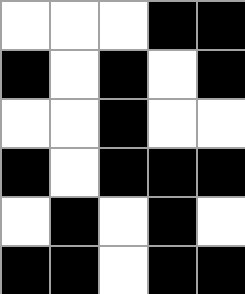[["white", "white", "white", "black", "black"], ["black", "white", "black", "white", "black"], ["white", "white", "black", "white", "white"], ["black", "white", "black", "black", "black"], ["white", "black", "white", "black", "white"], ["black", "black", "white", "black", "black"]]